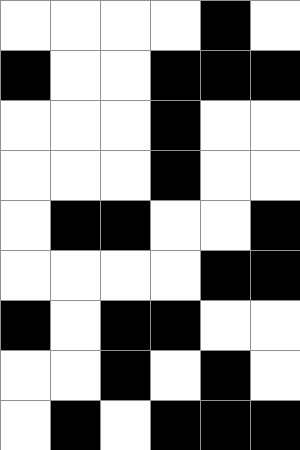[["white", "white", "white", "white", "black", "white"], ["black", "white", "white", "black", "black", "black"], ["white", "white", "white", "black", "white", "white"], ["white", "white", "white", "black", "white", "white"], ["white", "black", "black", "white", "white", "black"], ["white", "white", "white", "white", "black", "black"], ["black", "white", "black", "black", "white", "white"], ["white", "white", "black", "white", "black", "white"], ["white", "black", "white", "black", "black", "black"]]